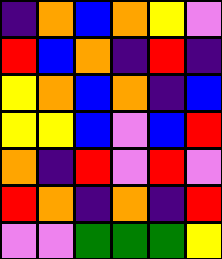[["indigo", "orange", "blue", "orange", "yellow", "violet"], ["red", "blue", "orange", "indigo", "red", "indigo"], ["yellow", "orange", "blue", "orange", "indigo", "blue"], ["yellow", "yellow", "blue", "violet", "blue", "red"], ["orange", "indigo", "red", "violet", "red", "violet"], ["red", "orange", "indigo", "orange", "indigo", "red"], ["violet", "violet", "green", "green", "green", "yellow"]]